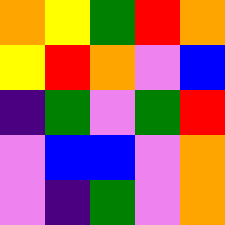[["orange", "yellow", "green", "red", "orange"], ["yellow", "red", "orange", "violet", "blue"], ["indigo", "green", "violet", "green", "red"], ["violet", "blue", "blue", "violet", "orange"], ["violet", "indigo", "green", "violet", "orange"]]